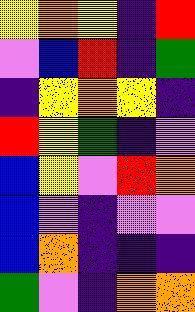[["yellow", "orange", "yellow", "indigo", "red"], ["violet", "blue", "red", "indigo", "green"], ["indigo", "yellow", "orange", "yellow", "indigo"], ["red", "yellow", "green", "indigo", "violet"], ["blue", "yellow", "violet", "red", "orange"], ["blue", "violet", "indigo", "violet", "violet"], ["blue", "orange", "indigo", "indigo", "indigo"], ["green", "violet", "indigo", "orange", "orange"]]